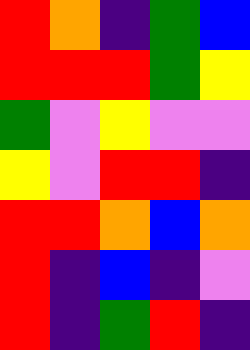[["red", "orange", "indigo", "green", "blue"], ["red", "red", "red", "green", "yellow"], ["green", "violet", "yellow", "violet", "violet"], ["yellow", "violet", "red", "red", "indigo"], ["red", "red", "orange", "blue", "orange"], ["red", "indigo", "blue", "indigo", "violet"], ["red", "indigo", "green", "red", "indigo"]]